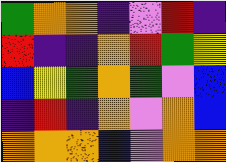[["green", "orange", "orange", "indigo", "violet", "red", "indigo"], ["red", "indigo", "indigo", "orange", "red", "green", "yellow"], ["blue", "yellow", "green", "orange", "green", "violet", "blue"], ["indigo", "red", "indigo", "orange", "violet", "orange", "blue"], ["orange", "orange", "orange", "blue", "violet", "orange", "orange"]]